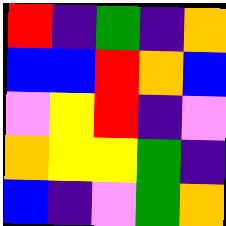[["red", "indigo", "green", "indigo", "orange"], ["blue", "blue", "red", "orange", "blue"], ["violet", "yellow", "red", "indigo", "violet"], ["orange", "yellow", "yellow", "green", "indigo"], ["blue", "indigo", "violet", "green", "orange"]]